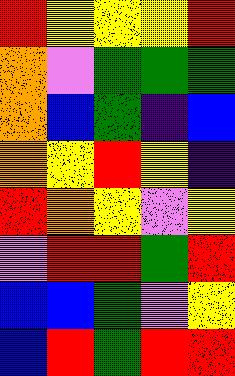[["red", "yellow", "yellow", "yellow", "red"], ["orange", "violet", "green", "green", "green"], ["orange", "blue", "green", "indigo", "blue"], ["orange", "yellow", "red", "yellow", "indigo"], ["red", "orange", "yellow", "violet", "yellow"], ["violet", "red", "red", "green", "red"], ["blue", "blue", "green", "violet", "yellow"], ["blue", "red", "green", "red", "red"]]